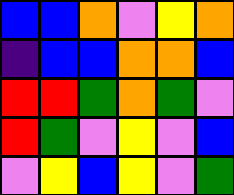[["blue", "blue", "orange", "violet", "yellow", "orange"], ["indigo", "blue", "blue", "orange", "orange", "blue"], ["red", "red", "green", "orange", "green", "violet"], ["red", "green", "violet", "yellow", "violet", "blue"], ["violet", "yellow", "blue", "yellow", "violet", "green"]]